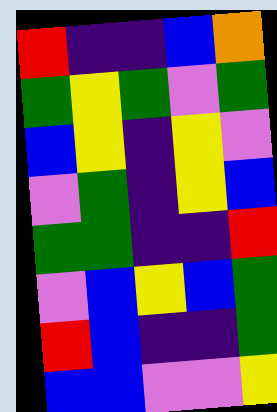[["red", "indigo", "indigo", "blue", "orange"], ["green", "yellow", "green", "violet", "green"], ["blue", "yellow", "indigo", "yellow", "violet"], ["violet", "green", "indigo", "yellow", "blue"], ["green", "green", "indigo", "indigo", "red"], ["violet", "blue", "yellow", "blue", "green"], ["red", "blue", "indigo", "indigo", "green"], ["blue", "blue", "violet", "violet", "yellow"]]